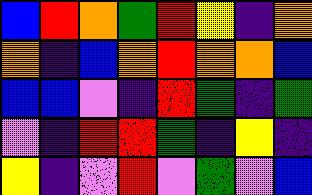[["blue", "red", "orange", "green", "red", "yellow", "indigo", "orange"], ["orange", "indigo", "blue", "orange", "red", "orange", "orange", "blue"], ["blue", "blue", "violet", "indigo", "red", "green", "indigo", "green"], ["violet", "indigo", "red", "red", "green", "indigo", "yellow", "indigo"], ["yellow", "indigo", "violet", "red", "violet", "green", "violet", "blue"]]